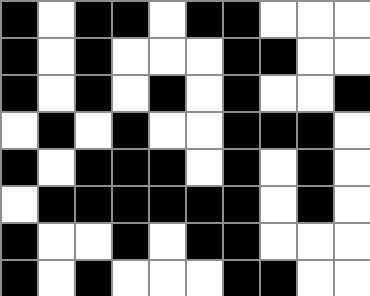[["black", "white", "black", "black", "white", "black", "black", "white", "white", "white"], ["black", "white", "black", "white", "white", "white", "black", "black", "white", "white"], ["black", "white", "black", "white", "black", "white", "black", "white", "white", "black"], ["white", "black", "white", "black", "white", "white", "black", "black", "black", "white"], ["black", "white", "black", "black", "black", "white", "black", "white", "black", "white"], ["white", "black", "black", "black", "black", "black", "black", "white", "black", "white"], ["black", "white", "white", "black", "white", "black", "black", "white", "white", "white"], ["black", "white", "black", "white", "white", "white", "black", "black", "white", "white"]]